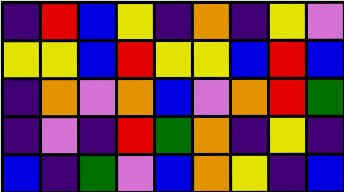[["indigo", "red", "blue", "yellow", "indigo", "orange", "indigo", "yellow", "violet"], ["yellow", "yellow", "blue", "red", "yellow", "yellow", "blue", "red", "blue"], ["indigo", "orange", "violet", "orange", "blue", "violet", "orange", "red", "green"], ["indigo", "violet", "indigo", "red", "green", "orange", "indigo", "yellow", "indigo"], ["blue", "indigo", "green", "violet", "blue", "orange", "yellow", "indigo", "blue"]]